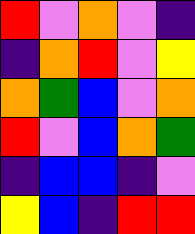[["red", "violet", "orange", "violet", "indigo"], ["indigo", "orange", "red", "violet", "yellow"], ["orange", "green", "blue", "violet", "orange"], ["red", "violet", "blue", "orange", "green"], ["indigo", "blue", "blue", "indigo", "violet"], ["yellow", "blue", "indigo", "red", "red"]]